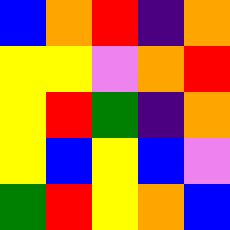[["blue", "orange", "red", "indigo", "orange"], ["yellow", "yellow", "violet", "orange", "red"], ["yellow", "red", "green", "indigo", "orange"], ["yellow", "blue", "yellow", "blue", "violet"], ["green", "red", "yellow", "orange", "blue"]]